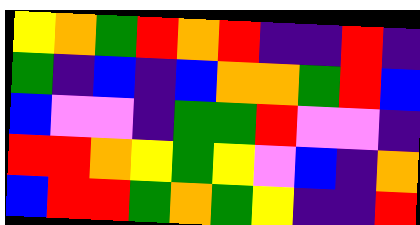[["yellow", "orange", "green", "red", "orange", "red", "indigo", "indigo", "red", "indigo"], ["green", "indigo", "blue", "indigo", "blue", "orange", "orange", "green", "red", "blue"], ["blue", "violet", "violet", "indigo", "green", "green", "red", "violet", "violet", "indigo"], ["red", "red", "orange", "yellow", "green", "yellow", "violet", "blue", "indigo", "orange"], ["blue", "red", "red", "green", "orange", "green", "yellow", "indigo", "indigo", "red"]]